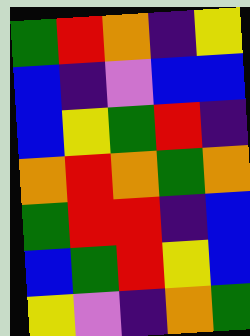[["green", "red", "orange", "indigo", "yellow"], ["blue", "indigo", "violet", "blue", "blue"], ["blue", "yellow", "green", "red", "indigo"], ["orange", "red", "orange", "green", "orange"], ["green", "red", "red", "indigo", "blue"], ["blue", "green", "red", "yellow", "blue"], ["yellow", "violet", "indigo", "orange", "green"]]